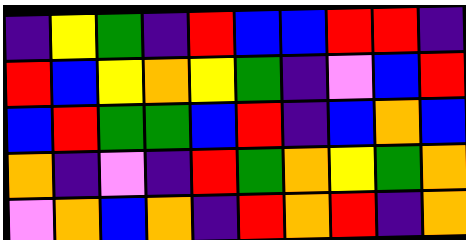[["indigo", "yellow", "green", "indigo", "red", "blue", "blue", "red", "red", "indigo"], ["red", "blue", "yellow", "orange", "yellow", "green", "indigo", "violet", "blue", "red"], ["blue", "red", "green", "green", "blue", "red", "indigo", "blue", "orange", "blue"], ["orange", "indigo", "violet", "indigo", "red", "green", "orange", "yellow", "green", "orange"], ["violet", "orange", "blue", "orange", "indigo", "red", "orange", "red", "indigo", "orange"]]